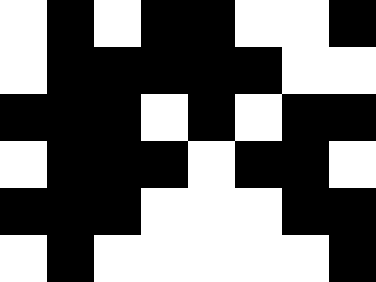[["white", "black", "white", "black", "black", "white", "white", "black"], ["white", "black", "black", "black", "black", "black", "white", "white"], ["black", "black", "black", "white", "black", "white", "black", "black"], ["white", "black", "black", "black", "white", "black", "black", "white"], ["black", "black", "black", "white", "white", "white", "black", "black"], ["white", "black", "white", "white", "white", "white", "white", "black"]]